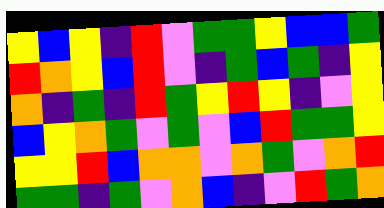[["yellow", "blue", "yellow", "indigo", "red", "violet", "green", "green", "yellow", "blue", "blue", "green"], ["red", "orange", "yellow", "blue", "red", "violet", "indigo", "green", "blue", "green", "indigo", "yellow"], ["orange", "indigo", "green", "indigo", "red", "green", "yellow", "red", "yellow", "indigo", "violet", "yellow"], ["blue", "yellow", "orange", "green", "violet", "green", "violet", "blue", "red", "green", "green", "yellow"], ["yellow", "yellow", "red", "blue", "orange", "orange", "violet", "orange", "green", "violet", "orange", "red"], ["green", "green", "indigo", "green", "violet", "orange", "blue", "indigo", "violet", "red", "green", "orange"]]